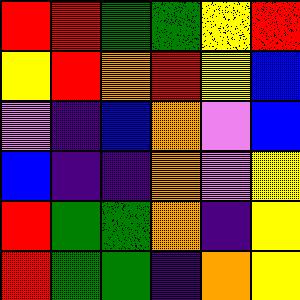[["red", "red", "green", "green", "yellow", "red"], ["yellow", "red", "orange", "red", "yellow", "blue"], ["violet", "indigo", "blue", "orange", "violet", "blue"], ["blue", "indigo", "indigo", "orange", "violet", "yellow"], ["red", "green", "green", "orange", "indigo", "yellow"], ["red", "green", "green", "indigo", "orange", "yellow"]]